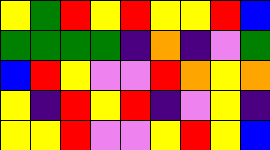[["yellow", "green", "red", "yellow", "red", "yellow", "yellow", "red", "blue"], ["green", "green", "green", "green", "indigo", "orange", "indigo", "violet", "green"], ["blue", "red", "yellow", "violet", "violet", "red", "orange", "yellow", "orange"], ["yellow", "indigo", "red", "yellow", "red", "indigo", "violet", "yellow", "indigo"], ["yellow", "yellow", "red", "violet", "violet", "yellow", "red", "yellow", "blue"]]